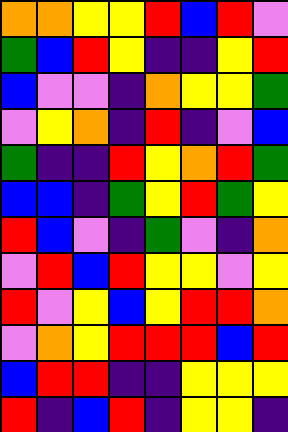[["orange", "orange", "yellow", "yellow", "red", "blue", "red", "violet"], ["green", "blue", "red", "yellow", "indigo", "indigo", "yellow", "red"], ["blue", "violet", "violet", "indigo", "orange", "yellow", "yellow", "green"], ["violet", "yellow", "orange", "indigo", "red", "indigo", "violet", "blue"], ["green", "indigo", "indigo", "red", "yellow", "orange", "red", "green"], ["blue", "blue", "indigo", "green", "yellow", "red", "green", "yellow"], ["red", "blue", "violet", "indigo", "green", "violet", "indigo", "orange"], ["violet", "red", "blue", "red", "yellow", "yellow", "violet", "yellow"], ["red", "violet", "yellow", "blue", "yellow", "red", "red", "orange"], ["violet", "orange", "yellow", "red", "red", "red", "blue", "red"], ["blue", "red", "red", "indigo", "indigo", "yellow", "yellow", "yellow"], ["red", "indigo", "blue", "red", "indigo", "yellow", "yellow", "indigo"]]